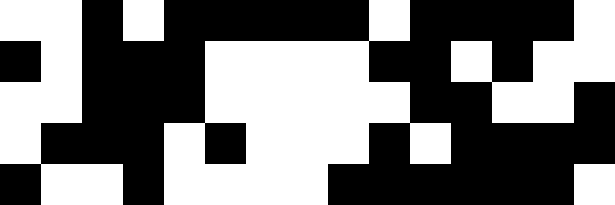[["white", "white", "black", "white", "black", "black", "black", "black", "black", "white", "black", "black", "black", "black", "white"], ["black", "white", "black", "black", "black", "white", "white", "white", "white", "black", "black", "white", "black", "white", "white"], ["white", "white", "black", "black", "black", "white", "white", "white", "white", "white", "black", "black", "white", "white", "black"], ["white", "black", "black", "black", "white", "black", "white", "white", "white", "black", "white", "black", "black", "black", "black"], ["black", "white", "white", "black", "white", "white", "white", "white", "black", "black", "black", "black", "black", "black", "white"]]